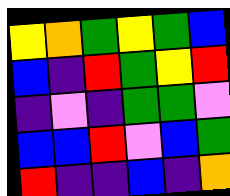[["yellow", "orange", "green", "yellow", "green", "blue"], ["blue", "indigo", "red", "green", "yellow", "red"], ["indigo", "violet", "indigo", "green", "green", "violet"], ["blue", "blue", "red", "violet", "blue", "green"], ["red", "indigo", "indigo", "blue", "indigo", "orange"]]